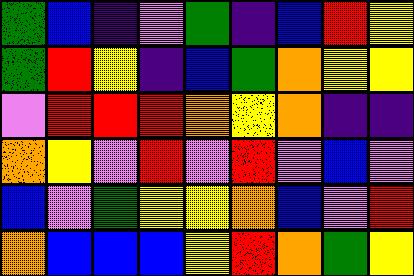[["green", "blue", "indigo", "violet", "green", "indigo", "blue", "red", "yellow"], ["green", "red", "yellow", "indigo", "blue", "green", "orange", "yellow", "yellow"], ["violet", "red", "red", "red", "orange", "yellow", "orange", "indigo", "indigo"], ["orange", "yellow", "violet", "red", "violet", "red", "violet", "blue", "violet"], ["blue", "violet", "green", "yellow", "yellow", "orange", "blue", "violet", "red"], ["orange", "blue", "blue", "blue", "yellow", "red", "orange", "green", "yellow"]]